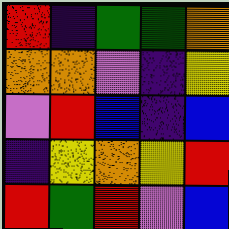[["red", "indigo", "green", "green", "orange"], ["orange", "orange", "violet", "indigo", "yellow"], ["violet", "red", "blue", "indigo", "blue"], ["indigo", "yellow", "orange", "yellow", "red"], ["red", "green", "red", "violet", "blue"]]